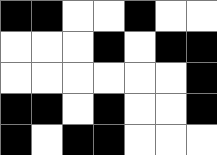[["black", "black", "white", "white", "black", "white", "white"], ["white", "white", "white", "black", "white", "black", "black"], ["white", "white", "white", "white", "white", "white", "black"], ["black", "black", "white", "black", "white", "white", "black"], ["black", "white", "black", "black", "white", "white", "white"]]